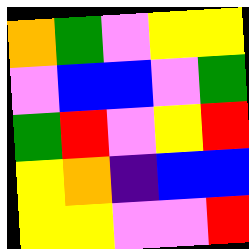[["orange", "green", "violet", "yellow", "yellow"], ["violet", "blue", "blue", "violet", "green"], ["green", "red", "violet", "yellow", "red"], ["yellow", "orange", "indigo", "blue", "blue"], ["yellow", "yellow", "violet", "violet", "red"]]